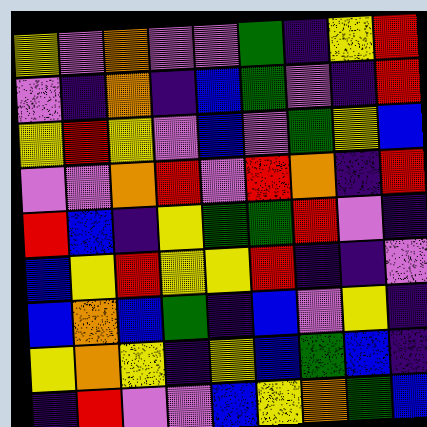[["yellow", "violet", "orange", "violet", "violet", "green", "indigo", "yellow", "red"], ["violet", "indigo", "orange", "indigo", "blue", "green", "violet", "indigo", "red"], ["yellow", "red", "yellow", "violet", "blue", "violet", "green", "yellow", "blue"], ["violet", "violet", "orange", "red", "violet", "red", "orange", "indigo", "red"], ["red", "blue", "indigo", "yellow", "green", "green", "red", "violet", "indigo"], ["blue", "yellow", "red", "yellow", "yellow", "red", "indigo", "indigo", "violet"], ["blue", "orange", "blue", "green", "indigo", "blue", "violet", "yellow", "indigo"], ["yellow", "orange", "yellow", "indigo", "yellow", "blue", "green", "blue", "indigo"], ["indigo", "red", "violet", "violet", "blue", "yellow", "orange", "green", "blue"]]